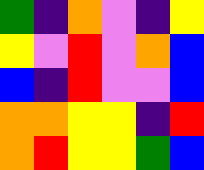[["green", "indigo", "orange", "violet", "indigo", "yellow"], ["yellow", "violet", "red", "violet", "orange", "blue"], ["blue", "indigo", "red", "violet", "violet", "blue"], ["orange", "orange", "yellow", "yellow", "indigo", "red"], ["orange", "red", "yellow", "yellow", "green", "blue"]]